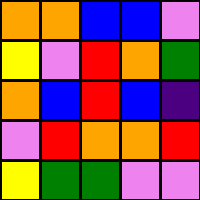[["orange", "orange", "blue", "blue", "violet"], ["yellow", "violet", "red", "orange", "green"], ["orange", "blue", "red", "blue", "indigo"], ["violet", "red", "orange", "orange", "red"], ["yellow", "green", "green", "violet", "violet"]]